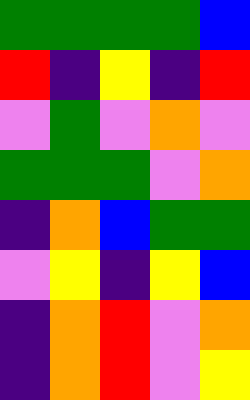[["green", "green", "green", "green", "blue"], ["red", "indigo", "yellow", "indigo", "red"], ["violet", "green", "violet", "orange", "violet"], ["green", "green", "green", "violet", "orange"], ["indigo", "orange", "blue", "green", "green"], ["violet", "yellow", "indigo", "yellow", "blue"], ["indigo", "orange", "red", "violet", "orange"], ["indigo", "orange", "red", "violet", "yellow"]]